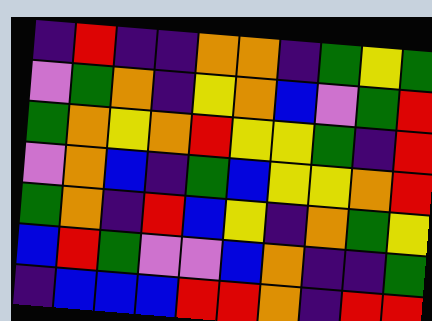[["indigo", "red", "indigo", "indigo", "orange", "orange", "indigo", "green", "yellow", "green"], ["violet", "green", "orange", "indigo", "yellow", "orange", "blue", "violet", "green", "red"], ["green", "orange", "yellow", "orange", "red", "yellow", "yellow", "green", "indigo", "red"], ["violet", "orange", "blue", "indigo", "green", "blue", "yellow", "yellow", "orange", "red"], ["green", "orange", "indigo", "red", "blue", "yellow", "indigo", "orange", "green", "yellow"], ["blue", "red", "green", "violet", "violet", "blue", "orange", "indigo", "indigo", "green"], ["indigo", "blue", "blue", "blue", "red", "red", "orange", "indigo", "red", "red"]]